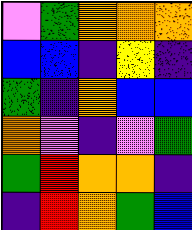[["violet", "green", "orange", "orange", "orange"], ["blue", "blue", "indigo", "yellow", "indigo"], ["green", "indigo", "orange", "blue", "blue"], ["orange", "violet", "indigo", "violet", "green"], ["green", "red", "orange", "orange", "indigo"], ["indigo", "red", "orange", "green", "blue"]]